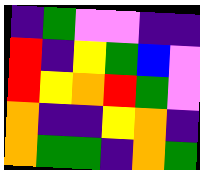[["indigo", "green", "violet", "violet", "indigo", "indigo"], ["red", "indigo", "yellow", "green", "blue", "violet"], ["red", "yellow", "orange", "red", "green", "violet"], ["orange", "indigo", "indigo", "yellow", "orange", "indigo"], ["orange", "green", "green", "indigo", "orange", "green"]]